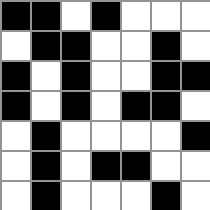[["black", "black", "white", "black", "white", "white", "white"], ["white", "black", "black", "white", "white", "black", "white"], ["black", "white", "black", "white", "white", "black", "black"], ["black", "white", "black", "white", "black", "black", "white"], ["white", "black", "white", "white", "white", "white", "black"], ["white", "black", "white", "black", "black", "white", "white"], ["white", "black", "white", "white", "white", "black", "white"]]